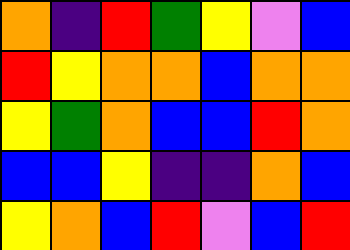[["orange", "indigo", "red", "green", "yellow", "violet", "blue"], ["red", "yellow", "orange", "orange", "blue", "orange", "orange"], ["yellow", "green", "orange", "blue", "blue", "red", "orange"], ["blue", "blue", "yellow", "indigo", "indigo", "orange", "blue"], ["yellow", "orange", "blue", "red", "violet", "blue", "red"]]